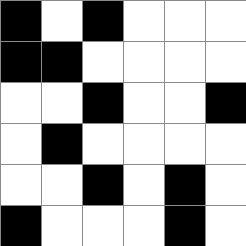[["black", "white", "black", "white", "white", "white"], ["black", "black", "white", "white", "white", "white"], ["white", "white", "black", "white", "white", "black"], ["white", "black", "white", "white", "white", "white"], ["white", "white", "black", "white", "black", "white"], ["black", "white", "white", "white", "black", "white"]]